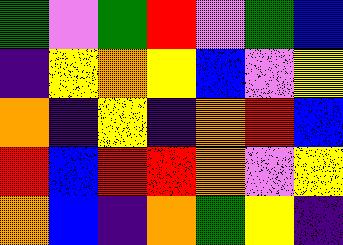[["green", "violet", "green", "red", "violet", "green", "blue"], ["indigo", "yellow", "orange", "yellow", "blue", "violet", "yellow"], ["orange", "indigo", "yellow", "indigo", "orange", "red", "blue"], ["red", "blue", "red", "red", "orange", "violet", "yellow"], ["orange", "blue", "indigo", "orange", "green", "yellow", "indigo"]]